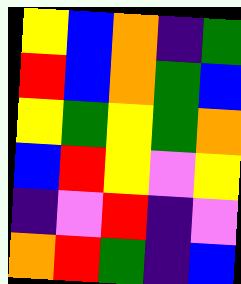[["yellow", "blue", "orange", "indigo", "green"], ["red", "blue", "orange", "green", "blue"], ["yellow", "green", "yellow", "green", "orange"], ["blue", "red", "yellow", "violet", "yellow"], ["indigo", "violet", "red", "indigo", "violet"], ["orange", "red", "green", "indigo", "blue"]]